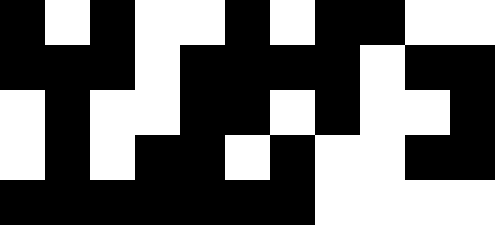[["black", "white", "black", "white", "white", "black", "white", "black", "black", "white", "white"], ["black", "black", "black", "white", "black", "black", "black", "black", "white", "black", "black"], ["white", "black", "white", "white", "black", "black", "white", "black", "white", "white", "black"], ["white", "black", "white", "black", "black", "white", "black", "white", "white", "black", "black"], ["black", "black", "black", "black", "black", "black", "black", "white", "white", "white", "white"]]